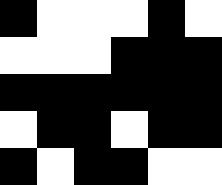[["black", "white", "white", "white", "black", "white"], ["white", "white", "white", "black", "black", "black"], ["black", "black", "black", "black", "black", "black"], ["white", "black", "black", "white", "black", "black"], ["black", "white", "black", "black", "white", "white"]]